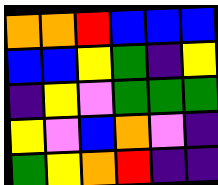[["orange", "orange", "red", "blue", "blue", "blue"], ["blue", "blue", "yellow", "green", "indigo", "yellow"], ["indigo", "yellow", "violet", "green", "green", "green"], ["yellow", "violet", "blue", "orange", "violet", "indigo"], ["green", "yellow", "orange", "red", "indigo", "indigo"]]